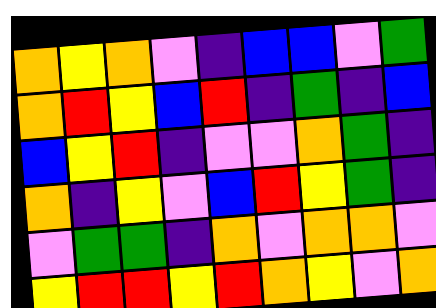[["orange", "yellow", "orange", "violet", "indigo", "blue", "blue", "violet", "green"], ["orange", "red", "yellow", "blue", "red", "indigo", "green", "indigo", "blue"], ["blue", "yellow", "red", "indigo", "violet", "violet", "orange", "green", "indigo"], ["orange", "indigo", "yellow", "violet", "blue", "red", "yellow", "green", "indigo"], ["violet", "green", "green", "indigo", "orange", "violet", "orange", "orange", "violet"], ["yellow", "red", "red", "yellow", "red", "orange", "yellow", "violet", "orange"]]